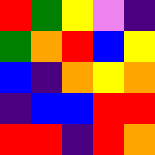[["red", "green", "yellow", "violet", "indigo"], ["green", "orange", "red", "blue", "yellow"], ["blue", "indigo", "orange", "yellow", "orange"], ["indigo", "blue", "blue", "red", "red"], ["red", "red", "indigo", "red", "orange"]]